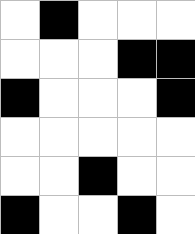[["white", "black", "white", "white", "white"], ["white", "white", "white", "black", "black"], ["black", "white", "white", "white", "black"], ["white", "white", "white", "white", "white"], ["white", "white", "black", "white", "white"], ["black", "white", "white", "black", "white"]]